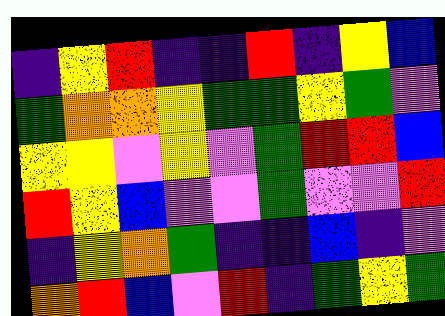[["indigo", "yellow", "red", "indigo", "indigo", "red", "indigo", "yellow", "blue"], ["green", "orange", "orange", "yellow", "green", "green", "yellow", "green", "violet"], ["yellow", "yellow", "violet", "yellow", "violet", "green", "red", "red", "blue"], ["red", "yellow", "blue", "violet", "violet", "green", "violet", "violet", "red"], ["indigo", "yellow", "orange", "green", "indigo", "indigo", "blue", "indigo", "violet"], ["orange", "red", "blue", "violet", "red", "indigo", "green", "yellow", "green"]]